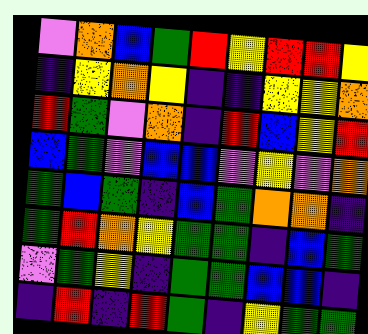[["violet", "orange", "blue", "green", "red", "yellow", "red", "red", "yellow"], ["indigo", "yellow", "orange", "yellow", "indigo", "indigo", "yellow", "yellow", "orange"], ["red", "green", "violet", "orange", "indigo", "red", "blue", "yellow", "red"], ["blue", "green", "violet", "blue", "blue", "violet", "yellow", "violet", "orange"], ["green", "blue", "green", "indigo", "blue", "green", "orange", "orange", "indigo"], ["green", "red", "orange", "yellow", "green", "green", "indigo", "blue", "green"], ["violet", "green", "yellow", "indigo", "green", "green", "blue", "blue", "indigo"], ["indigo", "red", "indigo", "red", "green", "indigo", "yellow", "green", "green"]]